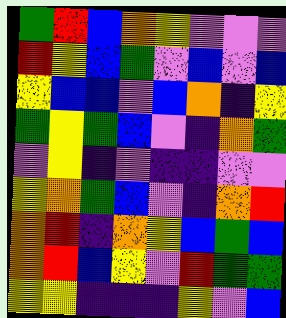[["green", "red", "blue", "orange", "yellow", "violet", "violet", "violet"], ["red", "yellow", "blue", "green", "violet", "blue", "violet", "blue"], ["yellow", "blue", "blue", "violet", "blue", "orange", "indigo", "yellow"], ["green", "yellow", "green", "blue", "violet", "indigo", "orange", "green"], ["violet", "yellow", "indigo", "violet", "indigo", "indigo", "violet", "violet"], ["yellow", "orange", "green", "blue", "violet", "indigo", "orange", "red"], ["orange", "red", "indigo", "orange", "yellow", "blue", "green", "blue"], ["orange", "red", "blue", "yellow", "violet", "red", "green", "green"], ["yellow", "yellow", "indigo", "indigo", "indigo", "yellow", "violet", "blue"]]